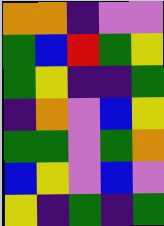[["orange", "orange", "indigo", "violet", "violet"], ["green", "blue", "red", "green", "yellow"], ["green", "yellow", "indigo", "indigo", "green"], ["indigo", "orange", "violet", "blue", "yellow"], ["green", "green", "violet", "green", "orange"], ["blue", "yellow", "violet", "blue", "violet"], ["yellow", "indigo", "green", "indigo", "green"]]